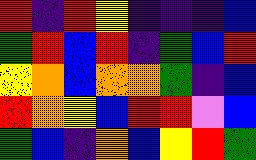[["red", "indigo", "red", "yellow", "indigo", "indigo", "indigo", "blue"], ["green", "red", "blue", "red", "indigo", "green", "blue", "red"], ["yellow", "orange", "blue", "orange", "orange", "green", "indigo", "blue"], ["red", "orange", "yellow", "blue", "red", "red", "violet", "blue"], ["green", "blue", "indigo", "orange", "blue", "yellow", "red", "green"]]